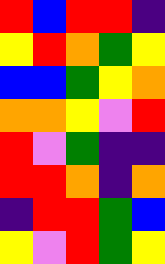[["red", "blue", "red", "red", "indigo"], ["yellow", "red", "orange", "green", "yellow"], ["blue", "blue", "green", "yellow", "orange"], ["orange", "orange", "yellow", "violet", "red"], ["red", "violet", "green", "indigo", "indigo"], ["red", "red", "orange", "indigo", "orange"], ["indigo", "red", "red", "green", "blue"], ["yellow", "violet", "red", "green", "yellow"]]